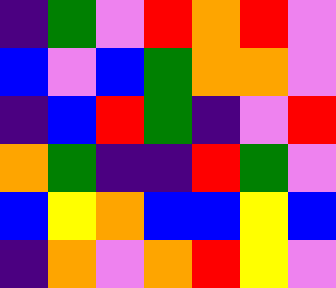[["indigo", "green", "violet", "red", "orange", "red", "violet"], ["blue", "violet", "blue", "green", "orange", "orange", "violet"], ["indigo", "blue", "red", "green", "indigo", "violet", "red"], ["orange", "green", "indigo", "indigo", "red", "green", "violet"], ["blue", "yellow", "orange", "blue", "blue", "yellow", "blue"], ["indigo", "orange", "violet", "orange", "red", "yellow", "violet"]]